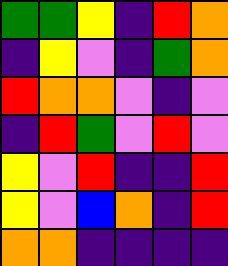[["green", "green", "yellow", "indigo", "red", "orange"], ["indigo", "yellow", "violet", "indigo", "green", "orange"], ["red", "orange", "orange", "violet", "indigo", "violet"], ["indigo", "red", "green", "violet", "red", "violet"], ["yellow", "violet", "red", "indigo", "indigo", "red"], ["yellow", "violet", "blue", "orange", "indigo", "red"], ["orange", "orange", "indigo", "indigo", "indigo", "indigo"]]